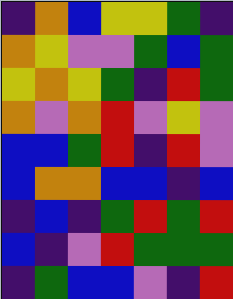[["indigo", "orange", "blue", "yellow", "yellow", "green", "indigo"], ["orange", "yellow", "violet", "violet", "green", "blue", "green"], ["yellow", "orange", "yellow", "green", "indigo", "red", "green"], ["orange", "violet", "orange", "red", "violet", "yellow", "violet"], ["blue", "blue", "green", "red", "indigo", "red", "violet"], ["blue", "orange", "orange", "blue", "blue", "indigo", "blue"], ["indigo", "blue", "indigo", "green", "red", "green", "red"], ["blue", "indigo", "violet", "red", "green", "green", "green"], ["indigo", "green", "blue", "blue", "violet", "indigo", "red"]]